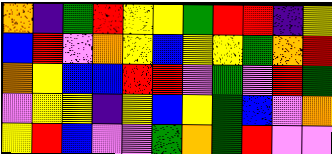[["orange", "indigo", "green", "red", "yellow", "yellow", "green", "red", "red", "indigo", "yellow"], ["blue", "red", "violet", "orange", "yellow", "blue", "yellow", "yellow", "green", "orange", "red"], ["orange", "yellow", "blue", "blue", "red", "red", "violet", "green", "violet", "red", "green"], ["violet", "yellow", "yellow", "indigo", "yellow", "blue", "yellow", "green", "blue", "violet", "orange"], ["yellow", "red", "blue", "violet", "violet", "green", "orange", "green", "red", "violet", "violet"]]